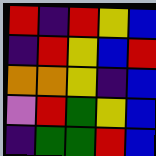[["red", "indigo", "red", "yellow", "blue"], ["indigo", "red", "yellow", "blue", "red"], ["orange", "orange", "yellow", "indigo", "blue"], ["violet", "red", "green", "yellow", "blue"], ["indigo", "green", "green", "red", "blue"]]